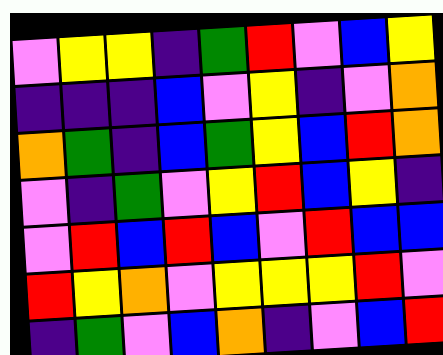[["violet", "yellow", "yellow", "indigo", "green", "red", "violet", "blue", "yellow"], ["indigo", "indigo", "indigo", "blue", "violet", "yellow", "indigo", "violet", "orange"], ["orange", "green", "indigo", "blue", "green", "yellow", "blue", "red", "orange"], ["violet", "indigo", "green", "violet", "yellow", "red", "blue", "yellow", "indigo"], ["violet", "red", "blue", "red", "blue", "violet", "red", "blue", "blue"], ["red", "yellow", "orange", "violet", "yellow", "yellow", "yellow", "red", "violet"], ["indigo", "green", "violet", "blue", "orange", "indigo", "violet", "blue", "red"]]